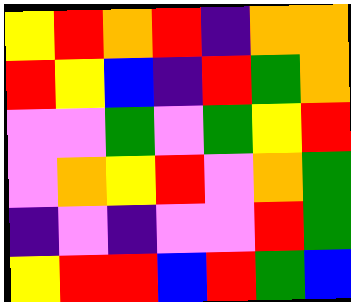[["yellow", "red", "orange", "red", "indigo", "orange", "orange"], ["red", "yellow", "blue", "indigo", "red", "green", "orange"], ["violet", "violet", "green", "violet", "green", "yellow", "red"], ["violet", "orange", "yellow", "red", "violet", "orange", "green"], ["indigo", "violet", "indigo", "violet", "violet", "red", "green"], ["yellow", "red", "red", "blue", "red", "green", "blue"]]